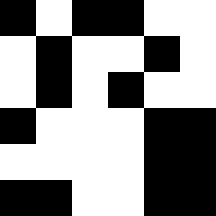[["black", "white", "black", "black", "white", "white"], ["white", "black", "white", "white", "black", "white"], ["white", "black", "white", "black", "white", "white"], ["black", "white", "white", "white", "black", "black"], ["white", "white", "white", "white", "black", "black"], ["black", "black", "white", "white", "black", "black"]]